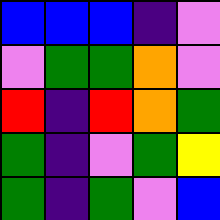[["blue", "blue", "blue", "indigo", "violet"], ["violet", "green", "green", "orange", "violet"], ["red", "indigo", "red", "orange", "green"], ["green", "indigo", "violet", "green", "yellow"], ["green", "indigo", "green", "violet", "blue"]]